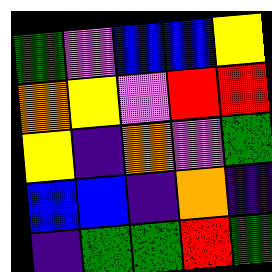[["green", "violet", "blue", "blue", "yellow"], ["orange", "yellow", "violet", "red", "red"], ["yellow", "indigo", "orange", "violet", "green"], ["blue", "blue", "indigo", "orange", "indigo"], ["indigo", "green", "green", "red", "green"]]